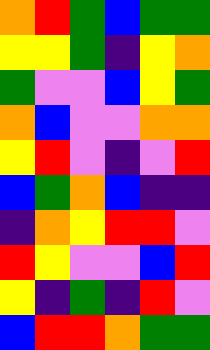[["orange", "red", "green", "blue", "green", "green"], ["yellow", "yellow", "green", "indigo", "yellow", "orange"], ["green", "violet", "violet", "blue", "yellow", "green"], ["orange", "blue", "violet", "violet", "orange", "orange"], ["yellow", "red", "violet", "indigo", "violet", "red"], ["blue", "green", "orange", "blue", "indigo", "indigo"], ["indigo", "orange", "yellow", "red", "red", "violet"], ["red", "yellow", "violet", "violet", "blue", "red"], ["yellow", "indigo", "green", "indigo", "red", "violet"], ["blue", "red", "red", "orange", "green", "green"]]